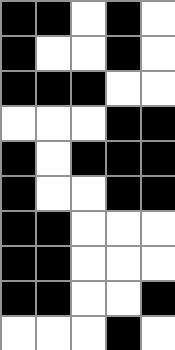[["black", "black", "white", "black", "white"], ["black", "white", "white", "black", "white"], ["black", "black", "black", "white", "white"], ["white", "white", "white", "black", "black"], ["black", "white", "black", "black", "black"], ["black", "white", "white", "black", "black"], ["black", "black", "white", "white", "white"], ["black", "black", "white", "white", "white"], ["black", "black", "white", "white", "black"], ["white", "white", "white", "black", "white"]]